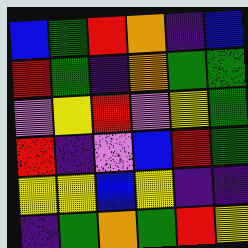[["blue", "green", "red", "orange", "indigo", "blue"], ["red", "green", "indigo", "orange", "green", "green"], ["violet", "yellow", "red", "violet", "yellow", "green"], ["red", "indigo", "violet", "blue", "red", "green"], ["yellow", "yellow", "blue", "yellow", "indigo", "indigo"], ["indigo", "green", "orange", "green", "red", "yellow"]]